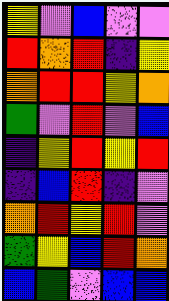[["yellow", "violet", "blue", "violet", "violet"], ["red", "orange", "red", "indigo", "yellow"], ["orange", "red", "red", "yellow", "orange"], ["green", "violet", "red", "violet", "blue"], ["indigo", "yellow", "red", "yellow", "red"], ["indigo", "blue", "red", "indigo", "violet"], ["orange", "red", "yellow", "red", "violet"], ["green", "yellow", "blue", "red", "orange"], ["blue", "green", "violet", "blue", "blue"]]